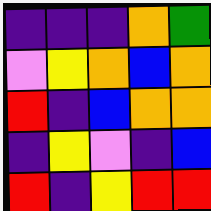[["indigo", "indigo", "indigo", "orange", "green"], ["violet", "yellow", "orange", "blue", "orange"], ["red", "indigo", "blue", "orange", "orange"], ["indigo", "yellow", "violet", "indigo", "blue"], ["red", "indigo", "yellow", "red", "red"]]